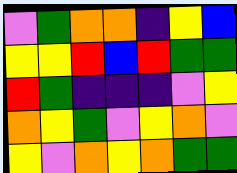[["violet", "green", "orange", "orange", "indigo", "yellow", "blue"], ["yellow", "yellow", "red", "blue", "red", "green", "green"], ["red", "green", "indigo", "indigo", "indigo", "violet", "yellow"], ["orange", "yellow", "green", "violet", "yellow", "orange", "violet"], ["yellow", "violet", "orange", "yellow", "orange", "green", "green"]]